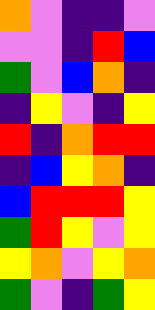[["orange", "violet", "indigo", "indigo", "violet"], ["violet", "violet", "indigo", "red", "blue"], ["green", "violet", "blue", "orange", "indigo"], ["indigo", "yellow", "violet", "indigo", "yellow"], ["red", "indigo", "orange", "red", "red"], ["indigo", "blue", "yellow", "orange", "indigo"], ["blue", "red", "red", "red", "yellow"], ["green", "red", "yellow", "violet", "yellow"], ["yellow", "orange", "violet", "yellow", "orange"], ["green", "violet", "indigo", "green", "yellow"]]